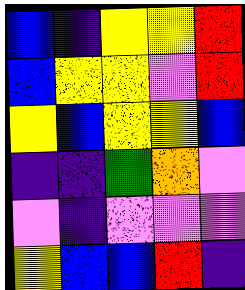[["blue", "indigo", "yellow", "yellow", "red"], ["blue", "yellow", "yellow", "violet", "red"], ["yellow", "blue", "yellow", "yellow", "blue"], ["indigo", "indigo", "green", "orange", "violet"], ["violet", "indigo", "violet", "violet", "violet"], ["yellow", "blue", "blue", "red", "indigo"]]